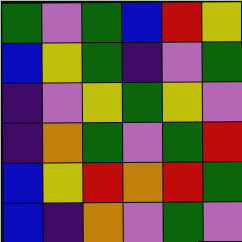[["green", "violet", "green", "blue", "red", "yellow"], ["blue", "yellow", "green", "indigo", "violet", "green"], ["indigo", "violet", "yellow", "green", "yellow", "violet"], ["indigo", "orange", "green", "violet", "green", "red"], ["blue", "yellow", "red", "orange", "red", "green"], ["blue", "indigo", "orange", "violet", "green", "violet"]]